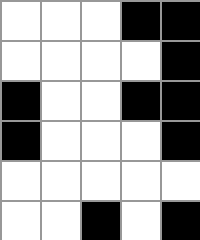[["white", "white", "white", "black", "black"], ["white", "white", "white", "white", "black"], ["black", "white", "white", "black", "black"], ["black", "white", "white", "white", "black"], ["white", "white", "white", "white", "white"], ["white", "white", "black", "white", "black"]]